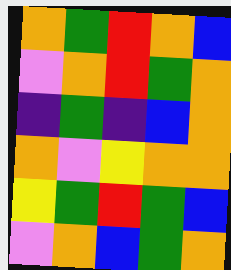[["orange", "green", "red", "orange", "blue"], ["violet", "orange", "red", "green", "orange"], ["indigo", "green", "indigo", "blue", "orange"], ["orange", "violet", "yellow", "orange", "orange"], ["yellow", "green", "red", "green", "blue"], ["violet", "orange", "blue", "green", "orange"]]